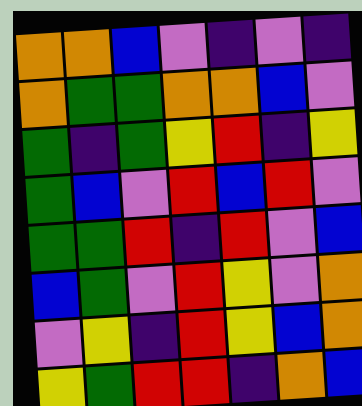[["orange", "orange", "blue", "violet", "indigo", "violet", "indigo"], ["orange", "green", "green", "orange", "orange", "blue", "violet"], ["green", "indigo", "green", "yellow", "red", "indigo", "yellow"], ["green", "blue", "violet", "red", "blue", "red", "violet"], ["green", "green", "red", "indigo", "red", "violet", "blue"], ["blue", "green", "violet", "red", "yellow", "violet", "orange"], ["violet", "yellow", "indigo", "red", "yellow", "blue", "orange"], ["yellow", "green", "red", "red", "indigo", "orange", "blue"]]